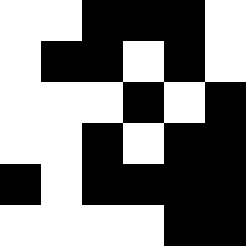[["white", "white", "black", "black", "black", "white"], ["white", "black", "black", "white", "black", "white"], ["white", "white", "white", "black", "white", "black"], ["white", "white", "black", "white", "black", "black"], ["black", "white", "black", "black", "black", "black"], ["white", "white", "white", "white", "black", "black"]]